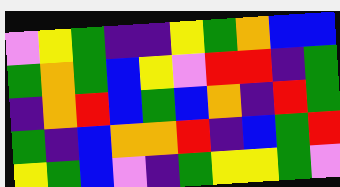[["violet", "yellow", "green", "indigo", "indigo", "yellow", "green", "orange", "blue", "blue"], ["green", "orange", "green", "blue", "yellow", "violet", "red", "red", "indigo", "green"], ["indigo", "orange", "red", "blue", "green", "blue", "orange", "indigo", "red", "green"], ["green", "indigo", "blue", "orange", "orange", "red", "indigo", "blue", "green", "red"], ["yellow", "green", "blue", "violet", "indigo", "green", "yellow", "yellow", "green", "violet"]]